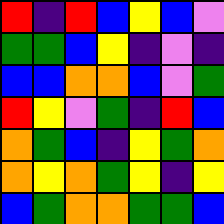[["red", "indigo", "red", "blue", "yellow", "blue", "violet"], ["green", "green", "blue", "yellow", "indigo", "violet", "indigo"], ["blue", "blue", "orange", "orange", "blue", "violet", "green"], ["red", "yellow", "violet", "green", "indigo", "red", "blue"], ["orange", "green", "blue", "indigo", "yellow", "green", "orange"], ["orange", "yellow", "orange", "green", "yellow", "indigo", "yellow"], ["blue", "green", "orange", "orange", "green", "green", "blue"]]